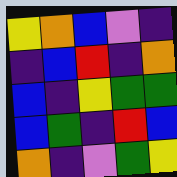[["yellow", "orange", "blue", "violet", "indigo"], ["indigo", "blue", "red", "indigo", "orange"], ["blue", "indigo", "yellow", "green", "green"], ["blue", "green", "indigo", "red", "blue"], ["orange", "indigo", "violet", "green", "yellow"]]